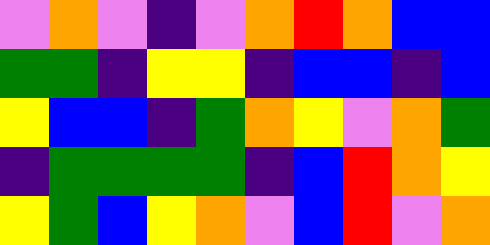[["violet", "orange", "violet", "indigo", "violet", "orange", "red", "orange", "blue", "blue"], ["green", "green", "indigo", "yellow", "yellow", "indigo", "blue", "blue", "indigo", "blue"], ["yellow", "blue", "blue", "indigo", "green", "orange", "yellow", "violet", "orange", "green"], ["indigo", "green", "green", "green", "green", "indigo", "blue", "red", "orange", "yellow"], ["yellow", "green", "blue", "yellow", "orange", "violet", "blue", "red", "violet", "orange"]]